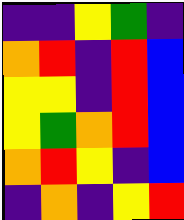[["indigo", "indigo", "yellow", "green", "indigo"], ["orange", "red", "indigo", "red", "blue"], ["yellow", "yellow", "indigo", "red", "blue"], ["yellow", "green", "orange", "red", "blue"], ["orange", "red", "yellow", "indigo", "blue"], ["indigo", "orange", "indigo", "yellow", "red"]]